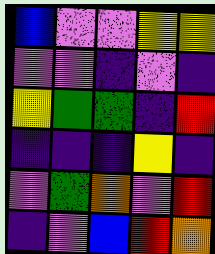[["blue", "violet", "violet", "yellow", "yellow"], ["violet", "violet", "indigo", "violet", "indigo"], ["yellow", "green", "green", "indigo", "red"], ["indigo", "indigo", "indigo", "yellow", "indigo"], ["violet", "green", "orange", "violet", "red"], ["indigo", "violet", "blue", "red", "orange"]]